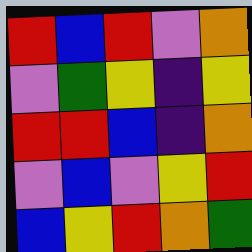[["red", "blue", "red", "violet", "orange"], ["violet", "green", "yellow", "indigo", "yellow"], ["red", "red", "blue", "indigo", "orange"], ["violet", "blue", "violet", "yellow", "red"], ["blue", "yellow", "red", "orange", "green"]]